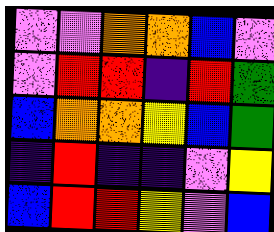[["violet", "violet", "orange", "orange", "blue", "violet"], ["violet", "red", "red", "indigo", "red", "green"], ["blue", "orange", "orange", "yellow", "blue", "green"], ["indigo", "red", "indigo", "indigo", "violet", "yellow"], ["blue", "red", "red", "yellow", "violet", "blue"]]